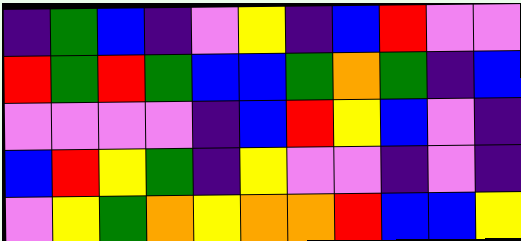[["indigo", "green", "blue", "indigo", "violet", "yellow", "indigo", "blue", "red", "violet", "violet"], ["red", "green", "red", "green", "blue", "blue", "green", "orange", "green", "indigo", "blue"], ["violet", "violet", "violet", "violet", "indigo", "blue", "red", "yellow", "blue", "violet", "indigo"], ["blue", "red", "yellow", "green", "indigo", "yellow", "violet", "violet", "indigo", "violet", "indigo"], ["violet", "yellow", "green", "orange", "yellow", "orange", "orange", "red", "blue", "blue", "yellow"]]